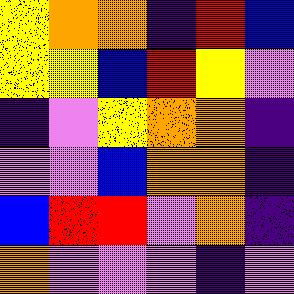[["yellow", "orange", "orange", "indigo", "red", "blue"], ["yellow", "yellow", "blue", "red", "yellow", "violet"], ["indigo", "violet", "yellow", "orange", "orange", "indigo"], ["violet", "violet", "blue", "orange", "orange", "indigo"], ["blue", "red", "red", "violet", "orange", "indigo"], ["orange", "violet", "violet", "violet", "indigo", "violet"]]